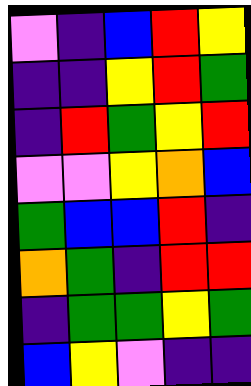[["violet", "indigo", "blue", "red", "yellow"], ["indigo", "indigo", "yellow", "red", "green"], ["indigo", "red", "green", "yellow", "red"], ["violet", "violet", "yellow", "orange", "blue"], ["green", "blue", "blue", "red", "indigo"], ["orange", "green", "indigo", "red", "red"], ["indigo", "green", "green", "yellow", "green"], ["blue", "yellow", "violet", "indigo", "indigo"]]